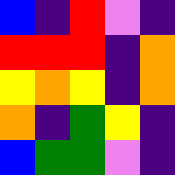[["blue", "indigo", "red", "violet", "indigo"], ["red", "red", "red", "indigo", "orange"], ["yellow", "orange", "yellow", "indigo", "orange"], ["orange", "indigo", "green", "yellow", "indigo"], ["blue", "green", "green", "violet", "indigo"]]